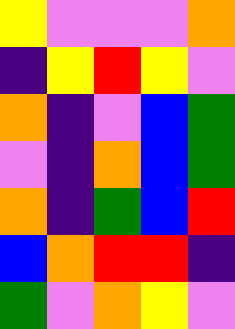[["yellow", "violet", "violet", "violet", "orange"], ["indigo", "yellow", "red", "yellow", "violet"], ["orange", "indigo", "violet", "blue", "green"], ["violet", "indigo", "orange", "blue", "green"], ["orange", "indigo", "green", "blue", "red"], ["blue", "orange", "red", "red", "indigo"], ["green", "violet", "orange", "yellow", "violet"]]